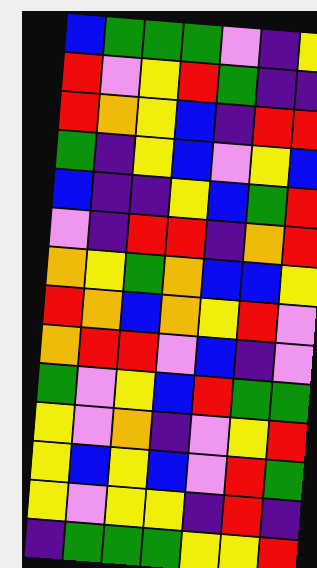[["blue", "green", "green", "green", "violet", "indigo", "yellow"], ["red", "violet", "yellow", "red", "green", "indigo", "indigo"], ["red", "orange", "yellow", "blue", "indigo", "red", "red"], ["green", "indigo", "yellow", "blue", "violet", "yellow", "blue"], ["blue", "indigo", "indigo", "yellow", "blue", "green", "red"], ["violet", "indigo", "red", "red", "indigo", "orange", "red"], ["orange", "yellow", "green", "orange", "blue", "blue", "yellow"], ["red", "orange", "blue", "orange", "yellow", "red", "violet"], ["orange", "red", "red", "violet", "blue", "indigo", "violet"], ["green", "violet", "yellow", "blue", "red", "green", "green"], ["yellow", "violet", "orange", "indigo", "violet", "yellow", "red"], ["yellow", "blue", "yellow", "blue", "violet", "red", "green"], ["yellow", "violet", "yellow", "yellow", "indigo", "red", "indigo"], ["indigo", "green", "green", "green", "yellow", "yellow", "red"]]